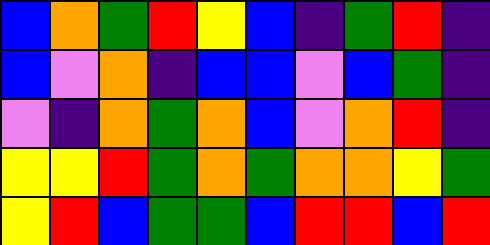[["blue", "orange", "green", "red", "yellow", "blue", "indigo", "green", "red", "indigo"], ["blue", "violet", "orange", "indigo", "blue", "blue", "violet", "blue", "green", "indigo"], ["violet", "indigo", "orange", "green", "orange", "blue", "violet", "orange", "red", "indigo"], ["yellow", "yellow", "red", "green", "orange", "green", "orange", "orange", "yellow", "green"], ["yellow", "red", "blue", "green", "green", "blue", "red", "red", "blue", "red"]]